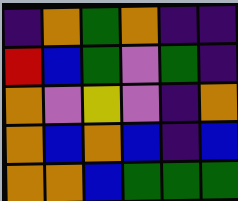[["indigo", "orange", "green", "orange", "indigo", "indigo"], ["red", "blue", "green", "violet", "green", "indigo"], ["orange", "violet", "yellow", "violet", "indigo", "orange"], ["orange", "blue", "orange", "blue", "indigo", "blue"], ["orange", "orange", "blue", "green", "green", "green"]]